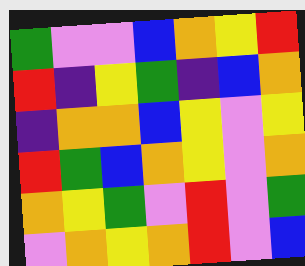[["green", "violet", "violet", "blue", "orange", "yellow", "red"], ["red", "indigo", "yellow", "green", "indigo", "blue", "orange"], ["indigo", "orange", "orange", "blue", "yellow", "violet", "yellow"], ["red", "green", "blue", "orange", "yellow", "violet", "orange"], ["orange", "yellow", "green", "violet", "red", "violet", "green"], ["violet", "orange", "yellow", "orange", "red", "violet", "blue"]]